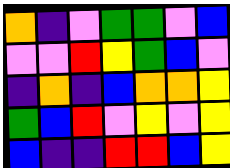[["orange", "indigo", "violet", "green", "green", "violet", "blue"], ["violet", "violet", "red", "yellow", "green", "blue", "violet"], ["indigo", "orange", "indigo", "blue", "orange", "orange", "yellow"], ["green", "blue", "red", "violet", "yellow", "violet", "yellow"], ["blue", "indigo", "indigo", "red", "red", "blue", "yellow"]]